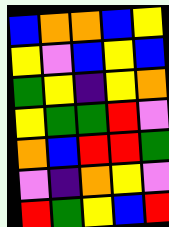[["blue", "orange", "orange", "blue", "yellow"], ["yellow", "violet", "blue", "yellow", "blue"], ["green", "yellow", "indigo", "yellow", "orange"], ["yellow", "green", "green", "red", "violet"], ["orange", "blue", "red", "red", "green"], ["violet", "indigo", "orange", "yellow", "violet"], ["red", "green", "yellow", "blue", "red"]]